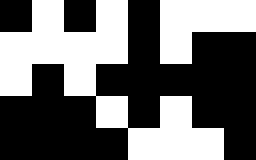[["black", "white", "black", "white", "black", "white", "white", "white"], ["white", "white", "white", "white", "black", "white", "black", "black"], ["white", "black", "white", "black", "black", "black", "black", "black"], ["black", "black", "black", "white", "black", "white", "black", "black"], ["black", "black", "black", "black", "white", "white", "white", "black"]]